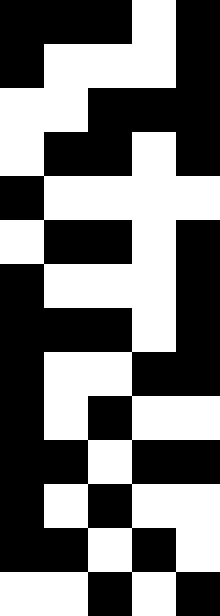[["black", "black", "black", "white", "black"], ["black", "white", "white", "white", "black"], ["white", "white", "black", "black", "black"], ["white", "black", "black", "white", "black"], ["black", "white", "white", "white", "white"], ["white", "black", "black", "white", "black"], ["black", "white", "white", "white", "black"], ["black", "black", "black", "white", "black"], ["black", "white", "white", "black", "black"], ["black", "white", "black", "white", "white"], ["black", "black", "white", "black", "black"], ["black", "white", "black", "white", "white"], ["black", "black", "white", "black", "white"], ["white", "white", "black", "white", "black"]]